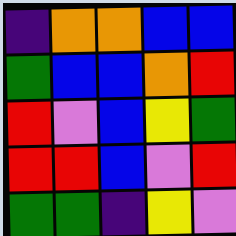[["indigo", "orange", "orange", "blue", "blue"], ["green", "blue", "blue", "orange", "red"], ["red", "violet", "blue", "yellow", "green"], ["red", "red", "blue", "violet", "red"], ["green", "green", "indigo", "yellow", "violet"]]